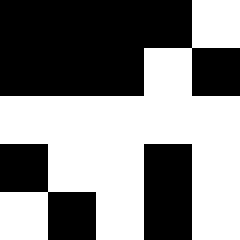[["black", "black", "black", "black", "white"], ["black", "black", "black", "white", "black"], ["white", "white", "white", "white", "white"], ["black", "white", "white", "black", "white"], ["white", "black", "white", "black", "white"]]